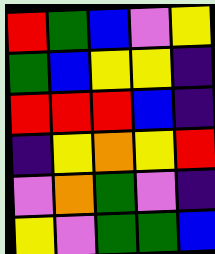[["red", "green", "blue", "violet", "yellow"], ["green", "blue", "yellow", "yellow", "indigo"], ["red", "red", "red", "blue", "indigo"], ["indigo", "yellow", "orange", "yellow", "red"], ["violet", "orange", "green", "violet", "indigo"], ["yellow", "violet", "green", "green", "blue"]]